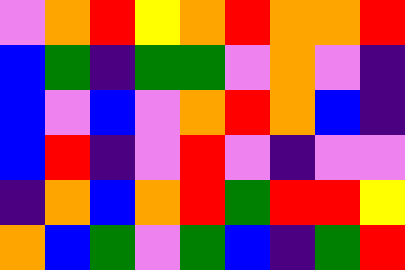[["violet", "orange", "red", "yellow", "orange", "red", "orange", "orange", "red"], ["blue", "green", "indigo", "green", "green", "violet", "orange", "violet", "indigo"], ["blue", "violet", "blue", "violet", "orange", "red", "orange", "blue", "indigo"], ["blue", "red", "indigo", "violet", "red", "violet", "indigo", "violet", "violet"], ["indigo", "orange", "blue", "orange", "red", "green", "red", "red", "yellow"], ["orange", "blue", "green", "violet", "green", "blue", "indigo", "green", "red"]]